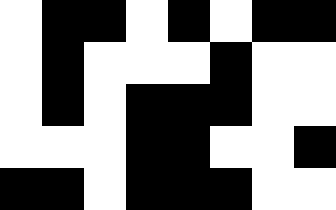[["white", "black", "black", "white", "black", "white", "black", "black"], ["white", "black", "white", "white", "white", "black", "white", "white"], ["white", "black", "white", "black", "black", "black", "white", "white"], ["white", "white", "white", "black", "black", "white", "white", "black"], ["black", "black", "white", "black", "black", "black", "white", "white"]]